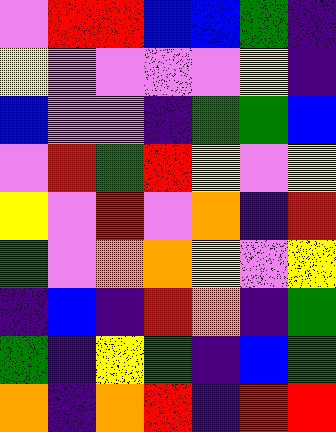[["violet", "red", "red", "blue", "blue", "green", "indigo"], ["yellow", "violet", "violet", "violet", "violet", "yellow", "indigo"], ["blue", "violet", "violet", "indigo", "green", "green", "blue"], ["violet", "red", "green", "red", "yellow", "violet", "yellow"], ["yellow", "violet", "red", "violet", "orange", "indigo", "red"], ["green", "violet", "orange", "orange", "yellow", "violet", "yellow"], ["indigo", "blue", "indigo", "red", "orange", "indigo", "green"], ["green", "indigo", "yellow", "green", "indigo", "blue", "green"], ["orange", "indigo", "orange", "red", "indigo", "red", "red"]]